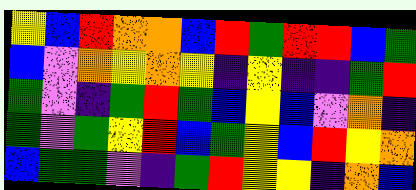[["yellow", "blue", "red", "orange", "orange", "blue", "red", "green", "red", "red", "blue", "green"], ["blue", "violet", "orange", "yellow", "orange", "yellow", "indigo", "yellow", "indigo", "indigo", "green", "red"], ["green", "violet", "indigo", "green", "red", "green", "blue", "yellow", "blue", "violet", "orange", "indigo"], ["green", "violet", "green", "yellow", "red", "blue", "green", "yellow", "blue", "red", "yellow", "orange"], ["blue", "green", "green", "violet", "indigo", "green", "red", "yellow", "yellow", "indigo", "orange", "blue"]]